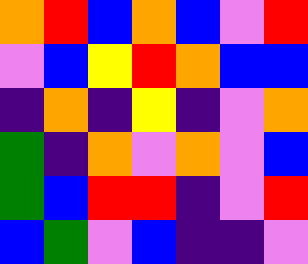[["orange", "red", "blue", "orange", "blue", "violet", "red"], ["violet", "blue", "yellow", "red", "orange", "blue", "blue"], ["indigo", "orange", "indigo", "yellow", "indigo", "violet", "orange"], ["green", "indigo", "orange", "violet", "orange", "violet", "blue"], ["green", "blue", "red", "red", "indigo", "violet", "red"], ["blue", "green", "violet", "blue", "indigo", "indigo", "violet"]]